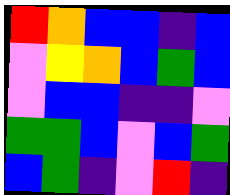[["red", "orange", "blue", "blue", "indigo", "blue"], ["violet", "yellow", "orange", "blue", "green", "blue"], ["violet", "blue", "blue", "indigo", "indigo", "violet"], ["green", "green", "blue", "violet", "blue", "green"], ["blue", "green", "indigo", "violet", "red", "indigo"]]